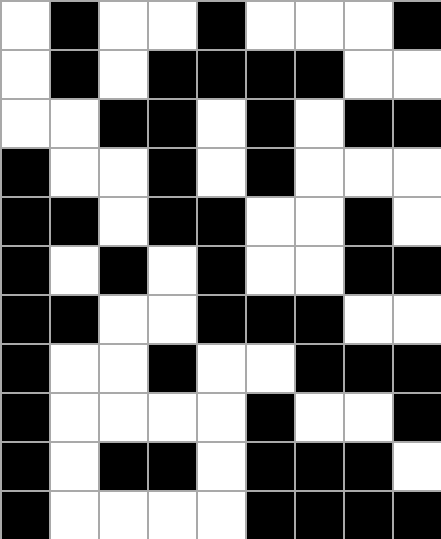[["white", "black", "white", "white", "black", "white", "white", "white", "black"], ["white", "black", "white", "black", "black", "black", "black", "white", "white"], ["white", "white", "black", "black", "white", "black", "white", "black", "black"], ["black", "white", "white", "black", "white", "black", "white", "white", "white"], ["black", "black", "white", "black", "black", "white", "white", "black", "white"], ["black", "white", "black", "white", "black", "white", "white", "black", "black"], ["black", "black", "white", "white", "black", "black", "black", "white", "white"], ["black", "white", "white", "black", "white", "white", "black", "black", "black"], ["black", "white", "white", "white", "white", "black", "white", "white", "black"], ["black", "white", "black", "black", "white", "black", "black", "black", "white"], ["black", "white", "white", "white", "white", "black", "black", "black", "black"]]